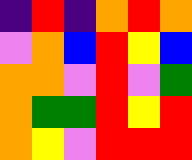[["indigo", "red", "indigo", "orange", "red", "orange"], ["violet", "orange", "blue", "red", "yellow", "blue"], ["orange", "orange", "violet", "red", "violet", "green"], ["orange", "green", "green", "red", "yellow", "red"], ["orange", "yellow", "violet", "red", "red", "red"]]